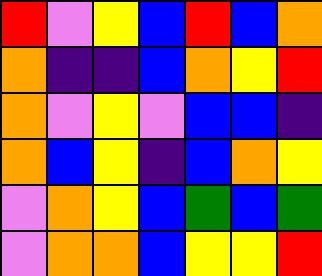[["red", "violet", "yellow", "blue", "red", "blue", "orange"], ["orange", "indigo", "indigo", "blue", "orange", "yellow", "red"], ["orange", "violet", "yellow", "violet", "blue", "blue", "indigo"], ["orange", "blue", "yellow", "indigo", "blue", "orange", "yellow"], ["violet", "orange", "yellow", "blue", "green", "blue", "green"], ["violet", "orange", "orange", "blue", "yellow", "yellow", "red"]]